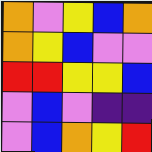[["orange", "violet", "yellow", "blue", "orange"], ["orange", "yellow", "blue", "violet", "violet"], ["red", "red", "yellow", "yellow", "blue"], ["violet", "blue", "violet", "indigo", "indigo"], ["violet", "blue", "orange", "yellow", "red"]]